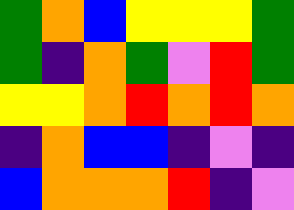[["green", "orange", "blue", "yellow", "yellow", "yellow", "green"], ["green", "indigo", "orange", "green", "violet", "red", "green"], ["yellow", "yellow", "orange", "red", "orange", "red", "orange"], ["indigo", "orange", "blue", "blue", "indigo", "violet", "indigo"], ["blue", "orange", "orange", "orange", "red", "indigo", "violet"]]